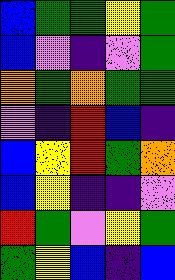[["blue", "green", "green", "yellow", "green"], ["blue", "violet", "indigo", "violet", "green"], ["orange", "green", "orange", "green", "green"], ["violet", "indigo", "red", "blue", "indigo"], ["blue", "yellow", "red", "green", "orange"], ["blue", "yellow", "indigo", "indigo", "violet"], ["red", "green", "violet", "yellow", "green"], ["green", "yellow", "blue", "indigo", "blue"]]